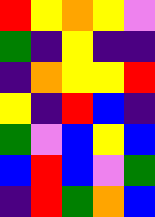[["red", "yellow", "orange", "yellow", "violet"], ["green", "indigo", "yellow", "indigo", "indigo"], ["indigo", "orange", "yellow", "yellow", "red"], ["yellow", "indigo", "red", "blue", "indigo"], ["green", "violet", "blue", "yellow", "blue"], ["blue", "red", "blue", "violet", "green"], ["indigo", "red", "green", "orange", "blue"]]